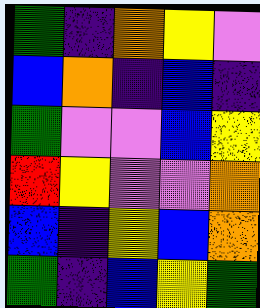[["green", "indigo", "orange", "yellow", "violet"], ["blue", "orange", "indigo", "blue", "indigo"], ["green", "violet", "violet", "blue", "yellow"], ["red", "yellow", "violet", "violet", "orange"], ["blue", "indigo", "yellow", "blue", "orange"], ["green", "indigo", "blue", "yellow", "green"]]